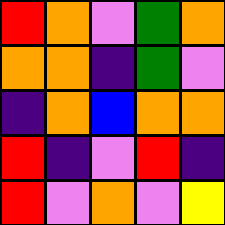[["red", "orange", "violet", "green", "orange"], ["orange", "orange", "indigo", "green", "violet"], ["indigo", "orange", "blue", "orange", "orange"], ["red", "indigo", "violet", "red", "indigo"], ["red", "violet", "orange", "violet", "yellow"]]